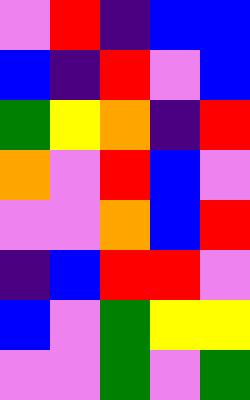[["violet", "red", "indigo", "blue", "blue"], ["blue", "indigo", "red", "violet", "blue"], ["green", "yellow", "orange", "indigo", "red"], ["orange", "violet", "red", "blue", "violet"], ["violet", "violet", "orange", "blue", "red"], ["indigo", "blue", "red", "red", "violet"], ["blue", "violet", "green", "yellow", "yellow"], ["violet", "violet", "green", "violet", "green"]]